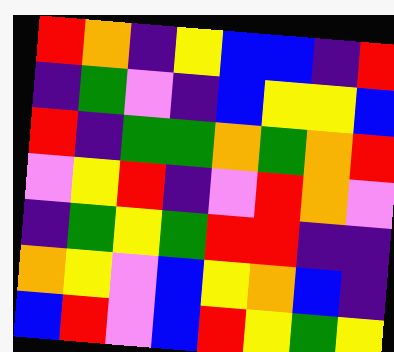[["red", "orange", "indigo", "yellow", "blue", "blue", "indigo", "red"], ["indigo", "green", "violet", "indigo", "blue", "yellow", "yellow", "blue"], ["red", "indigo", "green", "green", "orange", "green", "orange", "red"], ["violet", "yellow", "red", "indigo", "violet", "red", "orange", "violet"], ["indigo", "green", "yellow", "green", "red", "red", "indigo", "indigo"], ["orange", "yellow", "violet", "blue", "yellow", "orange", "blue", "indigo"], ["blue", "red", "violet", "blue", "red", "yellow", "green", "yellow"]]